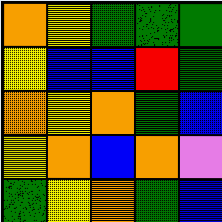[["orange", "yellow", "green", "green", "green"], ["yellow", "blue", "blue", "red", "green"], ["orange", "yellow", "orange", "green", "blue"], ["yellow", "orange", "blue", "orange", "violet"], ["green", "yellow", "orange", "green", "blue"]]